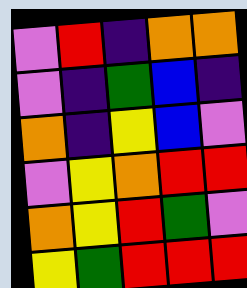[["violet", "red", "indigo", "orange", "orange"], ["violet", "indigo", "green", "blue", "indigo"], ["orange", "indigo", "yellow", "blue", "violet"], ["violet", "yellow", "orange", "red", "red"], ["orange", "yellow", "red", "green", "violet"], ["yellow", "green", "red", "red", "red"]]